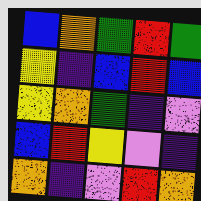[["blue", "orange", "green", "red", "green"], ["yellow", "indigo", "blue", "red", "blue"], ["yellow", "orange", "green", "indigo", "violet"], ["blue", "red", "yellow", "violet", "indigo"], ["orange", "indigo", "violet", "red", "orange"]]